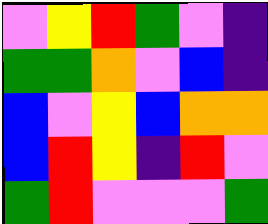[["violet", "yellow", "red", "green", "violet", "indigo"], ["green", "green", "orange", "violet", "blue", "indigo"], ["blue", "violet", "yellow", "blue", "orange", "orange"], ["blue", "red", "yellow", "indigo", "red", "violet"], ["green", "red", "violet", "violet", "violet", "green"]]